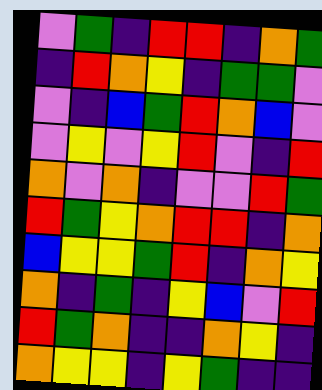[["violet", "green", "indigo", "red", "red", "indigo", "orange", "green"], ["indigo", "red", "orange", "yellow", "indigo", "green", "green", "violet"], ["violet", "indigo", "blue", "green", "red", "orange", "blue", "violet"], ["violet", "yellow", "violet", "yellow", "red", "violet", "indigo", "red"], ["orange", "violet", "orange", "indigo", "violet", "violet", "red", "green"], ["red", "green", "yellow", "orange", "red", "red", "indigo", "orange"], ["blue", "yellow", "yellow", "green", "red", "indigo", "orange", "yellow"], ["orange", "indigo", "green", "indigo", "yellow", "blue", "violet", "red"], ["red", "green", "orange", "indigo", "indigo", "orange", "yellow", "indigo"], ["orange", "yellow", "yellow", "indigo", "yellow", "green", "indigo", "indigo"]]